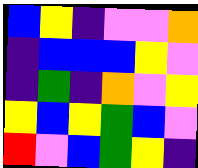[["blue", "yellow", "indigo", "violet", "violet", "orange"], ["indigo", "blue", "blue", "blue", "yellow", "violet"], ["indigo", "green", "indigo", "orange", "violet", "yellow"], ["yellow", "blue", "yellow", "green", "blue", "violet"], ["red", "violet", "blue", "green", "yellow", "indigo"]]